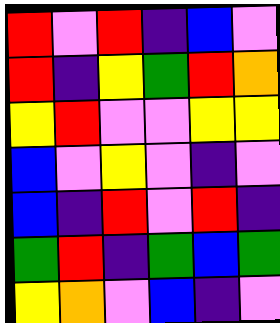[["red", "violet", "red", "indigo", "blue", "violet"], ["red", "indigo", "yellow", "green", "red", "orange"], ["yellow", "red", "violet", "violet", "yellow", "yellow"], ["blue", "violet", "yellow", "violet", "indigo", "violet"], ["blue", "indigo", "red", "violet", "red", "indigo"], ["green", "red", "indigo", "green", "blue", "green"], ["yellow", "orange", "violet", "blue", "indigo", "violet"]]